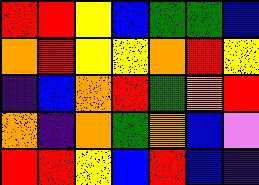[["red", "red", "yellow", "blue", "green", "green", "blue"], ["orange", "red", "yellow", "yellow", "orange", "red", "yellow"], ["indigo", "blue", "orange", "red", "green", "orange", "red"], ["orange", "indigo", "orange", "green", "orange", "blue", "violet"], ["red", "red", "yellow", "blue", "red", "blue", "indigo"]]